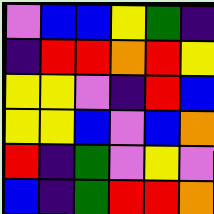[["violet", "blue", "blue", "yellow", "green", "indigo"], ["indigo", "red", "red", "orange", "red", "yellow"], ["yellow", "yellow", "violet", "indigo", "red", "blue"], ["yellow", "yellow", "blue", "violet", "blue", "orange"], ["red", "indigo", "green", "violet", "yellow", "violet"], ["blue", "indigo", "green", "red", "red", "orange"]]